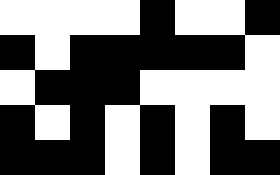[["white", "white", "white", "white", "black", "white", "white", "black"], ["black", "white", "black", "black", "black", "black", "black", "white"], ["white", "black", "black", "black", "white", "white", "white", "white"], ["black", "white", "black", "white", "black", "white", "black", "white"], ["black", "black", "black", "white", "black", "white", "black", "black"]]